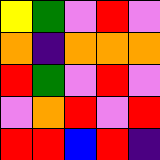[["yellow", "green", "violet", "red", "violet"], ["orange", "indigo", "orange", "orange", "orange"], ["red", "green", "violet", "red", "violet"], ["violet", "orange", "red", "violet", "red"], ["red", "red", "blue", "red", "indigo"]]